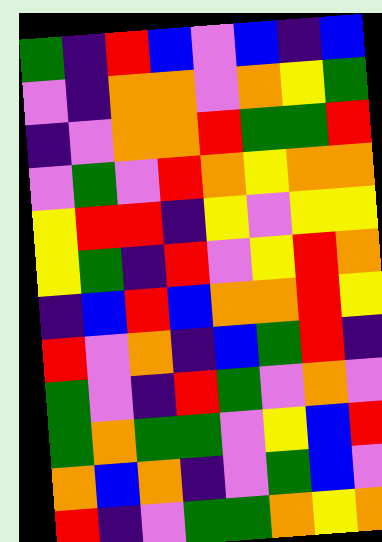[["green", "indigo", "red", "blue", "violet", "blue", "indigo", "blue"], ["violet", "indigo", "orange", "orange", "violet", "orange", "yellow", "green"], ["indigo", "violet", "orange", "orange", "red", "green", "green", "red"], ["violet", "green", "violet", "red", "orange", "yellow", "orange", "orange"], ["yellow", "red", "red", "indigo", "yellow", "violet", "yellow", "yellow"], ["yellow", "green", "indigo", "red", "violet", "yellow", "red", "orange"], ["indigo", "blue", "red", "blue", "orange", "orange", "red", "yellow"], ["red", "violet", "orange", "indigo", "blue", "green", "red", "indigo"], ["green", "violet", "indigo", "red", "green", "violet", "orange", "violet"], ["green", "orange", "green", "green", "violet", "yellow", "blue", "red"], ["orange", "blue", "orange", "indigo", "violet", "green", "blue", "violet"], ["red", "indigo", "violet", "green", "green", "orange", "yellow", "orange"]]